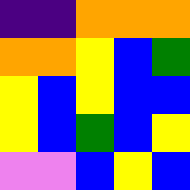[["indigo", "indigo", "orange", "orange", "orange"], ["orange", "orange", "yellow", "blue", "green"], ["yellow", "blue", "yellow", "blue", "blue"], ["yellow", "blue", "green", "blue", "yellow"], ["violet", "violet", "blue", "yellow", "blue"]]